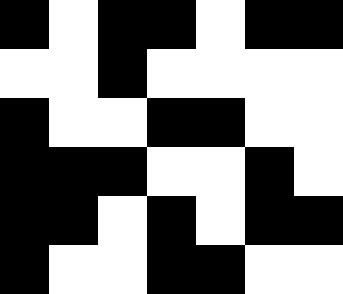[["black", "white", "black", "black", "white", "black", "black"], ["white", "white", "black", "white", "white", "white", "white"], ["black", "white", "white", "black", "black", "white", "white"], ["black", "black", "black", "white", "white", "black", "white"], ["black", "black", "white", "black", "white", "black", "black"], ["black", "white", "white", "black", "black", "white", "white"]]